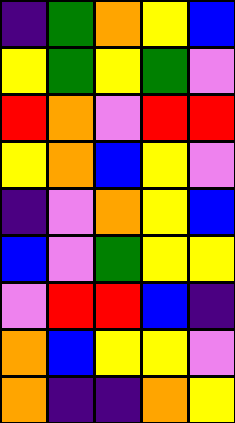[["indigo", "green", "orange", "yellow", "blue"], ["yellow", "green", "yellow", "green", "violet"], ["red", "orange", "violet", "red", "red"], ["yellow", "orange", "blue", "yellow", "violet"], ["indigo", "violet", "orange", "yellow", "blue"], ["blue", "violet", "green", "yellow", "yellow"], ["violet", "red", "red", "blue", "indigo"], ["orange", "blue", "yellow", "yellow", "violet"], ["orange", "indigo", "indigo", "orange", "yellow"]]